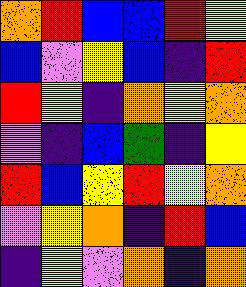[["orange", "red", "blue", "blue", "red", "yellow"], ["blue", "violet", "yellow", "blue", "indigo", "red"], ["red", "yellow", "indigo", "orange", "yellow", "orange"], ["violet", "indigo", "blue", "green", "indigo", "yellow"], ["red", "blue", "yellow", "red", "yellow", "orange"], ["violet", "yellow", "orange", "indigo", "red", "blue"], ["indigo", "yellow", "violet", "orange", "indigo", "orange"]]